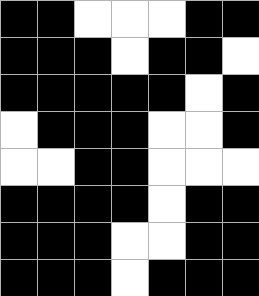[["black", "black", "white", "white", "white", "black", "black"], ["black", "black", "black", "white", "black", "black", "white"], ["black", "black", "black", "black", "black", "white", "black"], ["white", "black", "black", "black", "white", "white", "black"], ["white", "white", "black", "black", "white", "white", "white"], ["black", "black", "black", "black", "white", "black", "black"], ["black", "black", "black", "white", "white", "black", "black"], ["black", "black", "black", "white", "black", "black", "black"]]